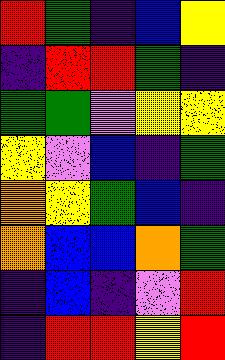[["red", "green", "indigo", "blue", "yellow"], ["indigo", "red", "red", "green", "indigo"], ["green", "green", "violet", "yellow", "yellow"], ["yellow", "violet", "blue", "indigo", "green"], ["orange", "yellow", "green", "blue", "indigo"], ["orange", "blue", "blue", "orange", "green"], ["indigo", "blue", "indigo", "violet", "red"], ["indigo", "red", "red", "yellow", "red"]]